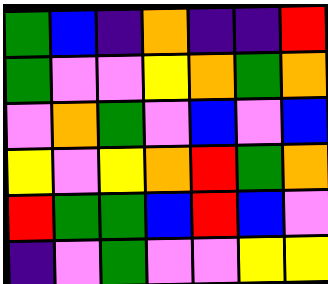[["green", "blue", "indigo", "orange", "indigo", "indigo", "red"], ["green", "violet", "violet", "yellow", "orange", "green", "orange"], ["violet", "orange", "green", "violet", "blue", "violet", "blue"], ["yellow", "violet", "yellow", "orange", "red", "green", "orange"], ["red", "green", "green", "blue", "red", "blue", "violet"], ["indigo", "violet", "green", "violet", "violet", "yellow", "yellow"]]